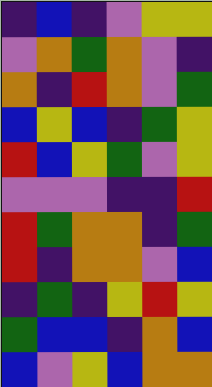[["indigo", "blue", "indigo", "violet", "yellow", "yellow"], ["violet", "orange", "green", "orange", "violet", "indigo"], ["orange", "indigo", "red", "orange", "violet", "green"], ["blue", "yellow", "blue", "indigo", "green", "yellow"], ["red", "blue", "yellow", "green", "violet", "yellow"], ["violet", "violet", "violet", "indigo", "indigo", "red"], ["red", "green", "orange", "orange", "indigo", "green"], ["red", "indigo", "orange", "orange", "violet", "blue"], ["indigo", "green", "indigo", "yellow", "red", "yellow"], ["green", "blue", "blue", "indigo", "orange", "blue"], ["blue", "violet", "yellow", "blue", "orange", "orange"]]